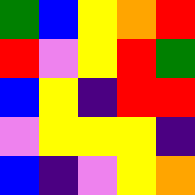[["green", "blue", "yellow", "orange", "red"], ["red", "violet", "yellow", "red", "green"], ["blue", "yellow", "indigo", "red", "red"], ["violet", "yellow", "yellow", "yellow", "indigo"], ["blue", "indigo", "violet", "yellow", "orange"]]